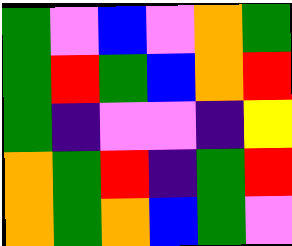[["green", "violet", "blue", "violet", "orange", "green"], ["green", "red", "green", "blue", "orange", "red"], ["green", "indigo", "violet", "violet", "indigo", "yellow"], ["orange", "green", "red", "indigo", "green", "red"], ["orange", "green", "orange", "blue", "green", "violet"]]